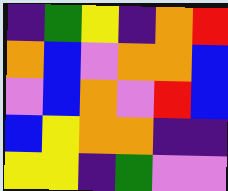[["indigo", "green", "yellow", "indigo", "orange", "red"], ["orange", "blue", "violet", "orange", "orange", "blue"], ["violet", "blue", "orange", "violet", "red", "blue"], ["blue", "yellow", "orange", "orange", "indigo", "indigo"], ["yellow", "yellow", "indigo", "green", "violet", "violet"]]